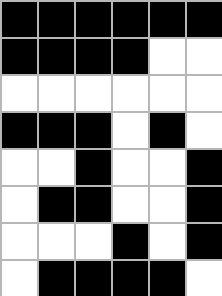[["black", "black", "black", "black", "black", "black"], ["black", "black", "black", "black", "white", "white"], ["white", "white", "white", "white", "white", "white"], ["black", "black", "black", "white", "black", "white"], ["white", "white", "black", "white", "white", "black"], ["white", "black", "black", "white", "white", "black"], ["white", "white", "white", "black", "white", "black"], ["white", "black", "black", "black", "black", "white"]]